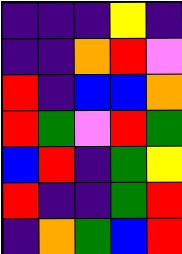[["indigo", "indigo", "indigo", "yellow", "indigo"], ["indigo", "indigo", "orange", "red", "violet"], ["red", "indigo", "blue", "blue", "orange"], ["red", "green", "violet", "red", "green"], ["blue", "red", "indigo", "green", "yellow"], ["red", "indigo", "indigo", "green", "red"], ["indigo", "orange", "green", "blue", "red"]]